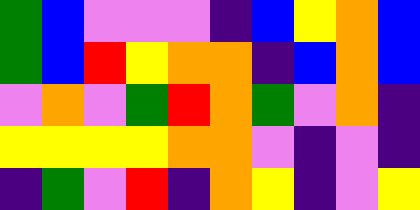[["green", "blue", "violet", "violet", "violet", "indigo", "blue", "yellow", "orange", "blue"], ["green", "blue", "red", "yellow", "orange", "orange", "indigo", "blue", "orange", "blue"], ["violet", "orange", "violet", "green", "red", "orange", "green", "violet", "orange", "indigo"], ["yellow", "yellow", "yellow", "yellow", "orange", "orange", "violet", "indigo", "violet", "indigo"], ["indigo", "green", "violet", "red", "indigo", "orange", "yellow", "indigo", "violet", "yellow"]]